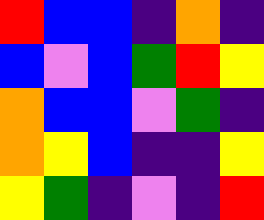[["red", "blue", "blue", "indigo", "orange", "indigo"], ["blue", "violet", "blue", "green", "red", "yellow"], ["orange", "blue", "blue", "violet", "green", "indigo"], ["orange", "yellow", "blue", "indigo", "indigo", "yellow"], ["yellow", "green", "indigo", "violet", "indigo", "red"]]